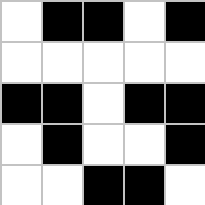[["white", "black", "black", "white", "black"], ["white", "white", "white", "white", "white"], ["black", "black", "white", "black", "black"], ["white", "black", "white", "white", "black"], ["white", "white", "black", "black", "white"]]